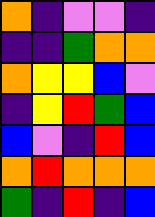[["orange", "indigo", "violet", "violet", "indigo"], ["indigo", "indigo", "green", "orange", "orange"], ["orange", "yellow", "yellow", "blue", "violet"], ["indigo", "yellow", "red", "green", "blue"], ["blue", "violet", "indigo", "red", "blue"], ["orange", "red", "orange", "orange", "orange"], ["green", "indigo", "red", "indigo", "blue"]]